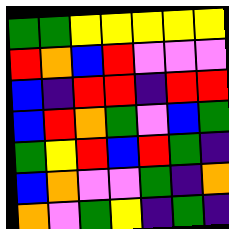[["green", "green", "yellow", "yellow", "yellow", "yellow", "yellow"], ["red", "orange", "blue", "red", "violet", "violet", "violet"], ["blue", "indigo", "red", "red", "indigo", "red", "red"], ["blue", "red", "orange", "green", "violet", "blue", "green"], ["green", "yellow", "red", "blue", "red", "green", "indigo"], ["blue", "orange", "violet", "violet", "green", "indigo", "orange"], ["orange", "violet", "green", "yellow", "indigo", "green", "indigo"]]